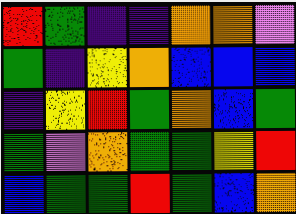[["red", "green", "indigo", "indigo", "orange", "orange", "violet"], ["green", "indigo", "yellow", "orange", "blue", "blue", "blue"], ["indigo", "yellow", "red", "green", "orange", "blue", "green"], ["green", "violet", "orange", "green", "green", "yellow", "red"], ["blue", "green", "green", "red", "green", "blue", "orange"]]